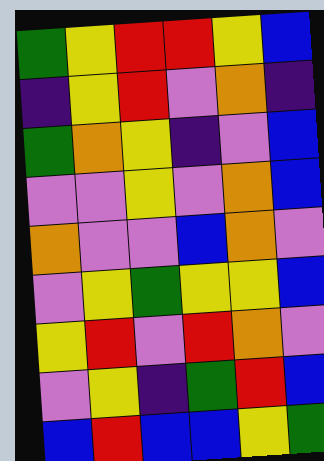[["green", "yellow", "red", "red", "yellow", "blue"], ["indigo", "yellow", "red", "violet", "orange", "indigo"], ["green", "orange", "yellow", "indigo", "violet", "blue"], ["violet", "violet", "yellow", "violet", "orange", "blue"], ["orange", "violet", "violet", "blue", "orange", "violet"], ["violet", "yellow", "green", "yellow", "yellow", "blue"], ["yellow", "red", "violet", "red", "orange", "violet"], ["violet", "yellow", "indigo", "green", "red", "blue"], ["blue", "red", "blue", "blue", "yellow", "green"]]